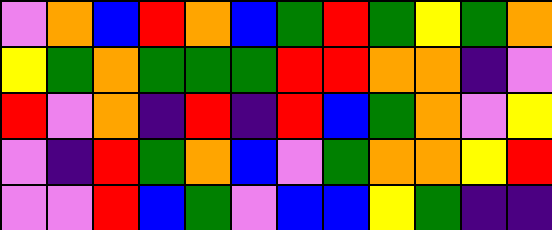[["violet", "orange", "blue", "red", "orange", "blue", "green", "red", "green", "yellow", "green", "orange"], ["yellow", "green", "orange", "green", "green", "green", "red", "red", "orange", "orange", "indigo", "violet"], ["red", "violet", "orange", "indigo", "red", "indigo", "red", "blue", "green", "orange", "violet", "yellow"], ["violet", "indigo", "red", "green", "orange", "blue", "violet", "green", "orange", "orange", "yellow", "red"], ["violet", "violet", "red", "blue", "green", "violet", "blue", "blue", "yellow", "green", "indigo", "indigo"]]